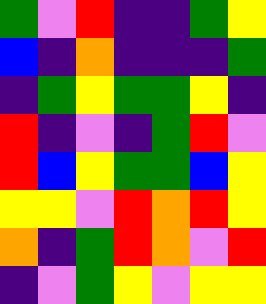[["green", "violet", "red", "indigo", "indigo", "green", "yellow"], ["blue", "indigo", "orange", "indigo", "indigo", "indigo", "green"], ["indigo", "green", "yellow", "green", "green", "yellow", "indigo"], ["red", "indigo", "violet", "indigo", "green", "red", "violet"], ["red", "blue", "yellow", "green", "green", "blue", "yellow"], ["yellow", "yellow", "violet", "red", "orange", "red", "yellow"], ["orange", "indigo", "green", "red", "orange", "violet", "red"], ["indigo", "violet", "green", "yellow", "violet", "yellow", "yellow"]]